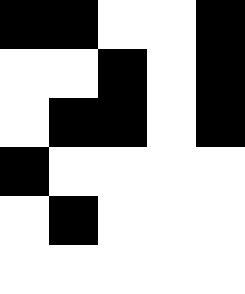[["black", "black", "white", "white", "black"], ["white", "white", "black", "white", "black"], ["white", "black", "black", "white", "black"], ["black", "white", "white", "white", "white"], ["white", "black", "white", "white", "white"], ["white", "white", "white", "white", "white"]]